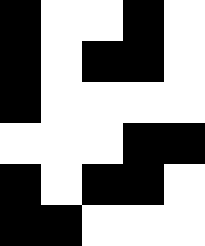[["black", "white", "white", "black", "white"], ["black", "white", "black", "black", "white"], ["black", "white", "white", "white", "white"], ["white", "white", "white", "black", "black"], ["black", "white", "black", "black", "white"], ["black", "black", "white", "white", "white"]]